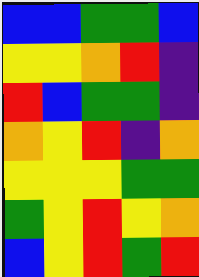[["blue", "blue", "green", "green", "blue"], ["yellow", "yellow", "orange", "red", "indigo"], ["red", "blue", "green", "green", "indigo"], ["orange", "yellow", "red", "indigo", "orange"], ["yellow", "yellow", "yellow", "green", "green"], ["green", "yellow", "red", "yellow", "orange"], ["blue", "yellow", "red", "green", "red"]]